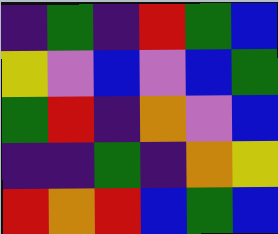[["indigo", "green", "indigo", "red", "green", "blue"], ["yellow", "violet", "blue", "violet", "blue", "green"], ["green", "red", "indigo", "orange", "violet", "blue"], ["indigo", "indigo", "green", "indigo", "orange", "yellow"], ["red", "orange", "red", "blue", "green", "blue"]]